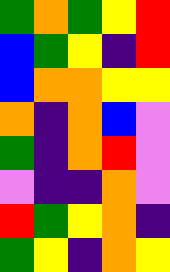[["green", "orange", "green", "yellow", "red"], ["blue", "green", "yellow", "indigo", "red"], ["blue", "orange", "orange", "yellow", "yellow"], ["orange", "indigo", "orange", "blue", "violet"], ["green", "indigo", "orange", "red", "violet"], ["violet", "indigo", "indigo", "orange", "violet"], ["red", "green", "yellow", "orange", "indigo"], ["green", "yellow", "indigo", "orange", "yellow"]]